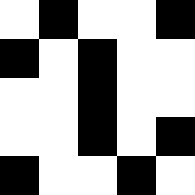[["white", "black", "white", "white", "black"], ["black", "white", "black", "white", "white"], ["white", "white", "black", "white", "white"], ["white", "white", "black", "white", "black"], ["black", "white", "white", "black", "white"]]